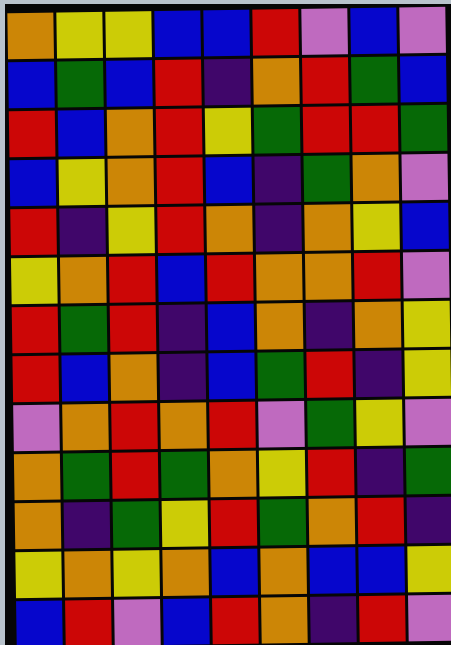[["orange", "yellow", "yellow", "blue", "blue", "red", "violet", "blue", "violet"], ["blue", "green", "blue", "red", "indigo", "orange", "red", "green", "blue"], ["red", "blue", "orange", "red", "yellow", "green", "red", "red", "green"], ["blue", "yellow", "orange", "red", "blue", "indigo", "green", "orange", "violet"], ["red", "indigo", "yellow", "red", "orange", "indigo", "orange", "yellow", "blue"], ["yellow", "orange", "red", "blue", "red", "orange", "orange", "red", "violet"], ["red", "green", "red", "indigo", "blue", "orange", "indigo", "orange", "yellow"], ["red", "blue", "orange", "indigo", "blue", "green", "red", "indigo", "yellow"], ["violet", "orange", "red", "orange", "red", "violet", "green", "yellow", "violet"], ["orange", "green", "red", "green", "orange", "yellow", "red", "indigo", "green"], ["orange", "indigo", "green", "yellow", "red", "green", "orange", "red", "indigo"], ["yellow", "orange", "yellow", "orange", "blue", "orange", "blue", "blue", "yellow"], ["blue", "red", "violet", "blue", "red", "orange", "indigo", "red", "violet"]]